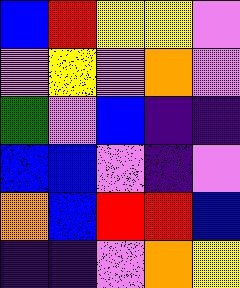[["blue", "red", "yellow", "yellow", "violet"], ["violet", "yellow", "violet", "orange", "violet"], ["green", "violet", "blue", "indigo", "indigo"], ["blue", "blue", "violet", "indigo", "violet"], ["orange", "blue", "red", "red", "blue"], ["indigo", "indigo", "violet", "orange", "yellow"]]